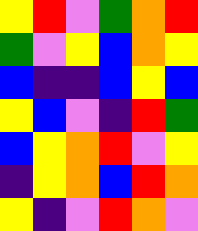[["yellow", "red", "violet", "green", "orange", "red"], ["green", "violet", "yellow", "blue", "orange", "yellow"], ["blue", "indigo", "indigo", "blue", "yellow", "blue"], ["yellow", "blue", "violet", "indigo", "red", "green"], ["blue", "yellow", "orange", "red", "violet", "yellow"], ["indigo", "yellow", "orange", "blue", "red", "orange"], ["yellow", "indigo", "violet", "red", "orange", "violet"]]